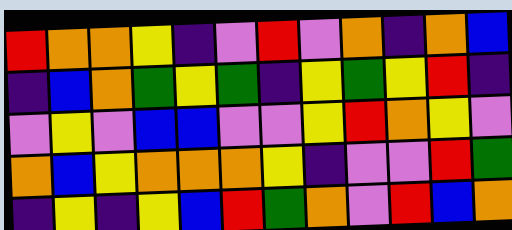[["red", "orange", "orange", "yellow", "indigo", "violet", "red", "violet", "orange", "indigo", "orange", "blue"], ["indigo", "blue", "orange", "green", "yellow", "green", "indigo", "yellow", "green", "yellow", "red", "indigo"], ["violet", "yellow", "violet", "blue", "blue", "violet", "violet", "yellow", "red", "orange", "yellow", "violet"], ["orange", "blue", "yellow", "orange", "orange", "orange", "yellow", "indigo", "violet", "violet", "red", "green"], ["indigo", "yellow", "indigo", "yellow", "blue", "red", "green", "orange", "violet", "red", "blue", "orange"]]